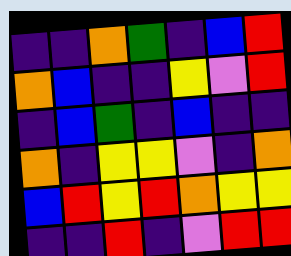[["indigo", "indigo", "orange", "green", "indigo", "blue", "red"], ["orange", "blue", "indigo", "indigo", "yellow", "violet", "red"], ["indigo", "blue", "green", "indigo", "blue", "indigo", "indigo"], ["orange", "indigo", "yellow", "yellow", "violet", "indigo", "orange"], ["blue", "red", "yellow", "red", "orange", "yellow", "yellow"], ["indigo", "indigo", "red", "indigo", "violet", "red", "red"]]